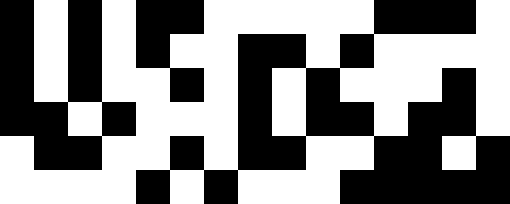[["black", "white", "black", "white", "black", "black", "white", "white", "white", "white", "white", "black", "black", "black", "white"], ["black", "white", "black", "white", "black", "white", "white", "black", "black", "white", "black", "white", "white", "white", "white"], ["black", "white", "black", "white", "white", "black", "white", "black", "white", "black", "white", "white", "white", "black", "white"], ["black", "black", "white", "black", "white", "white", "white", "black", "white", "black", "black", "white", "black", "black", "white"], ["white", "black", "black", "white", "white", "black", "white", "black", "black", "white", "white", "black", "black", "white", "black"], ["white", "white", "white", "white", "black", "white", "black", "white", "white", "white", "black", "black", "black", "black", "black"]]